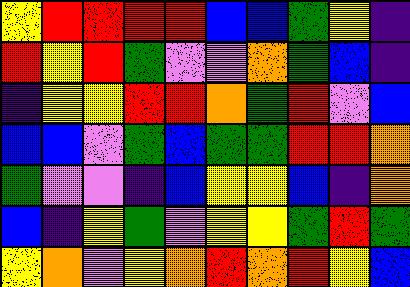[["yellow", "red", "red", "red", "red", "blue", "blue", "green", "yellow", "indigo"], ["red", "yellow", "red", "green", "violet", "violet", "orange", "green", "blue", "indigo"], ["indigo", "yellow", "yellow", "red", "red", "orange", "green", "red", "violet", "blue"], ["blue", "blue", "violet", "green", "blue", "green", "green", "red", "red", "orange"], ["green", "violet", "violet", "indigo", "blue", "yellow", "yellow", "blue", "indigo", "orange"], ["blue", "indigo", "yellow", "green", "violet", "yellow", "yellow", "green", "red", "green"], ["yellow", "orange", "violet", "yellow", "orange", "red", "orange", "red", "yellow", "blue"]]